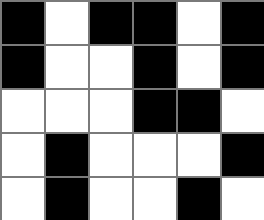[["black", "white", "black", "black", "white", "black"], ["black", "white", "white", "black", "white", "black"], ["white", "white", "white", "black", "black", "white"], ["white", "black", "white", "white", "white", "black"], ["white", "black", "white", "white", "black", "white"]]